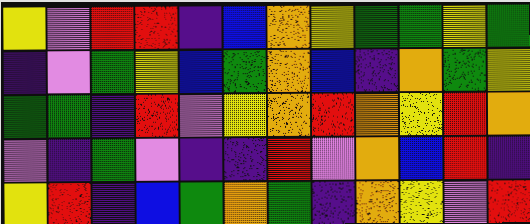[["yellow", "violet", "red", "red", "indigo", "blue", "orange", "yellow", "green", "green", "yellow", "green"], ["indigo", "violet", "green", "yellow", "blue", "green", "orange", "blue", "indigo", "orange", "green", "yellow"], ["green", "green", "indigo", "red", "violet", "yellow", "orange", "red", "orange", "yellow", "red", "orange"], ["violet", "indigo", "green", "violet", "indigo", "indigo", "red", "violet", "orange", "blue", "red", "indigo"], ["yellow", "red", "indigo", "blue", "green", "orange", "green", "indigo", "orange", "yellow", "violet", "red"]]